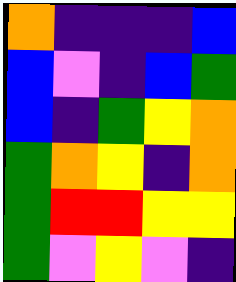[["orange", "indigo", "indigo", "indigo", "blue"], ["blue", "violet", "indigo", "blue", "green"], ["blue", "indigo", "green", "yellow", "orange"], ["green", "orange", "yellow", "indigo", "orange"], ["green", "red", "red", "yellow", "yellow"], ["green", "violet", "yellow", "violet", "indigo"]]